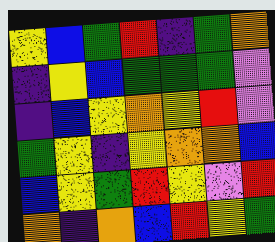[["yellow", "blue", "green", "red", "indigo", "green", "orange"], ["indigo", "yellow", "blue", "green", "green", "green", "violet"], ["indigo", "blue", "yellow", "orange", "yellow", "red", "violet"], ["green", "yellow", "indigo", "yellow", "orange", "orange", "blue"], ["blue", "yellow", "green", "red", "yellow", "violet", "red"], ["orange", "indigo", "orange", "blue", "red", "yellow", "green"]]